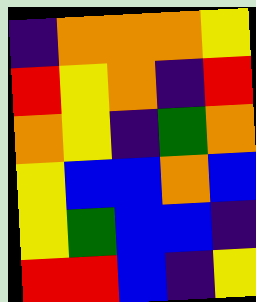[["indigo", "orange", "orange", "orange", "yellow"], ["red", "yellow", "orange", "indigo", "red"], ["orange", "yellow", "indigo", "green", "orange"], ["yellow", "blue", "blue", "orange", "blue"], ["yellow", "green", "blue", "blue", "indigo"], ["red", "red", "blue", "indigo", "yellow"]]